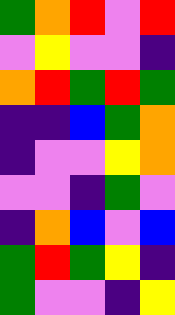[["green", "orange", "red", "violet", "red"], ["violet", "yellow", "violet", "violet", "indigo"], ["orange", "red", "green", "red", "green"], ["indigo", "indigo", "blue", "green", "orange"], ["indigo", "violet", "violet", "yellow", "orange"], ["violet", "violet", "indigo", "green", "violet"], ["indigo", "orange", "blue", "violet", "blue"], ["green", "red", "green", "yellow", "indigo"], ["green", "violet", "violet", "indigo", "yellow"]]